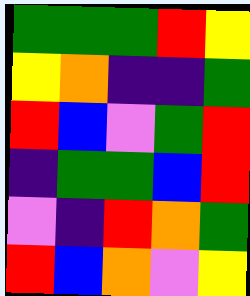[["green", "green", "green", "red", "yellow"], ["yellow", "orange", "indigo", "indigo", "green"], ["red", "blue", "violet", "green", "red"], ["indigo", "green", "green", "blue", "red"], ["violet", "indigo", "red", "orange", "green"], ["red", "blue", "orange", "violet", "yellow"]]